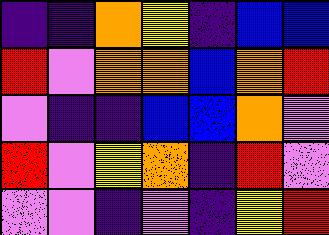[["indigo", "indigo", "orange", "yellow", "indigo", "blue", "blue"], ["red", "violet", "orange", "orange", "blue", "orange", "red"], ["violet", "indigo", "indigo", "blue", "blue", "orange", "violet"], ["red", "violet", "yellow", "orange", "indigo", "red", "violet"], ["violet", "violet", "indigo", "violet", "indigo", "yellow", "red"]]